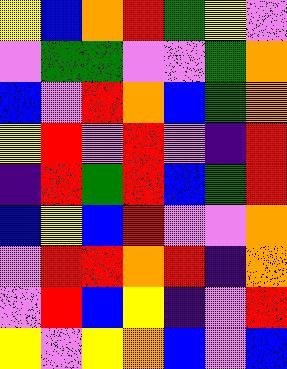[["yellow", "blue", "orange", "red", "green", "yellow", "violet"], ["violet", "green", "green", "violet", "violet", "green", "orange"], ["blue", "violet", "red", "orange", "blue", "green", "orange"], ["yellow", "red", "violet", "red", "violet", "indigo", "red"], ["indigo", "red", "green", "red", "blue", "green", "red"], ["blue", "yellow", "blue", "red", "violet", "violet", "orange"], ["violet", "red", "red", "orange", "red", "indigo", "orange"], ["violet", "red", "blue", "yellow", "indigo", "violet", "red"], ["yellow", "violet", "yellow", "orange", "blue", "violet", "blue"]]